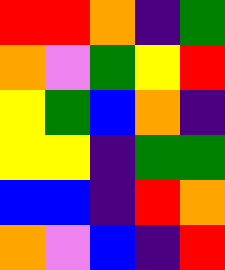[["red", "red", "orange", "indigo", "green"], ["orange", "violet", "green", "yellow", "red"], ["yellow", "green", "blue", "orange", "indigo"], ["yellow", "yellow", "indigo", "green", "green"], ["blue", "blue", "indigo", "red", "orange"], ["orange", "violet", "blue", "indigo", "red"]]